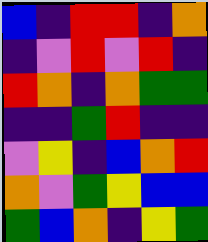[["blue", "indigo", "red", "red", "indigo", "orange"], ["indigo", "violet", "red", "violet", "red", "indigo"], ["red", "orange", "indigo", "orange", "green", "green"], ["indigo", "indigo", "green", "red", "indigo", "indigo"], ["violet", "yellow", "indigo", "blue", "orange", "red"], ["orange", "violet", "green", "yellow", "blue", "blue"], ["green", "blue", "orange", "indigo", "yellow", "green"]]